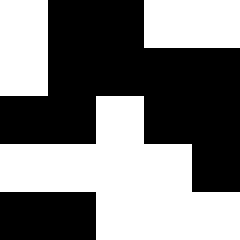[["white", "black", "black", "white", "white"], ["white", "black", "black", "black", "black"], ["black", "black", "white", "black", "black"], ["white", "white", "white", "white", "black"], ["black", "black", "white", "white", "white"]]